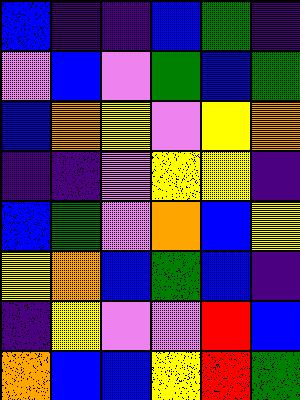[["blue", "indigo", "indigo", "blue", "green", "indigo"], ["violet", "blue", "violet", "green", "blue", "green"], ["blue", "orange", "yellow", "violet", "yellow", "orange"], ["indigo", "indigo", "violet", "yellow", "yellow", "indigo"], ["blue", "green", "violet", "orange", "blue", "yellow"], ["yellow", "orange", "blue", "green", "blue", "indigo"], ["indigo", "yellow", "violet", "violet", "red", "blue"], ["orange", "blue", "blue", "yellow", "red", "green"]]